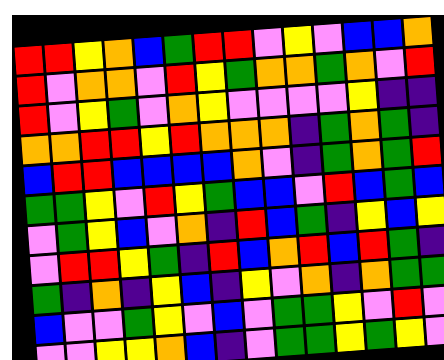[["red", "red", "yellow", "orange", "blue", "green", "red", "red", "violet", "yellow", "violet", "blue", "blue", "orange"], ["red", "violet", "orange", "orange", "violet", "red", "yellow", "green", "orange", "orange", "green", "orange", "violet", "red"], ["red", "violet", "yellow", "green", "violet", "orange", "yellow", "violet", "violet", "violet", "violet", "yellow", "indigo", "indigo"], ["orange", "orange", "red", "red", "yellow", "red", "orange", "orange", "orange", "indigo", "green", "orange", "green", "indigo"], ["blue", "red", "red", "blue", "blue", "blue", "blue", "orange", "violet", "indigo", "green", "orange", "green", "red"], ["green", "green", "yellow", "violet", "red", "yellow", "green", "blue", "blue", "violet", "red", "blue", "green", "blue"], ["violet", "green", "yellow", "blue", "violet", "orange", "indigo", "red", "blue", "green", "indigo", "yellow", "blue", "yellow"], ["violet", "red", "red", "yellow", "green", "indigo", "red", "blue", "orange", "red", "blue", "red", "green", "indigo"], ["green", "indigo", "orange", "indigo", "yellow", "blue", "indigo", "yellow", "violet", "orange", "indigo", "orange", "green", "green"], ["blue", "violet", "violet", "green", "yellow", "violet", "blue", "violet", "green", "green", "yellow", "violet", "red", "violet"], ["violet", "violet", "yellow", "yellow", "orange", "blue", "indigo", "violet", "green", "green", "yellow", "green", "yellow", "violet"]]